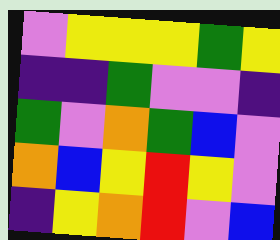[["violet", "yellow", "yellow", "yellow", "green", "yellow"], ["indigo", "indigo", "green", "violet", "violet", "indigo"], ["green", "violet", "orange", "green", "blue", "violet"], ["orange", "blue", "yellow", "red", "yellow", "violet"], ["indigo", "yellow", "orange", "red", "violet", "blue"]]